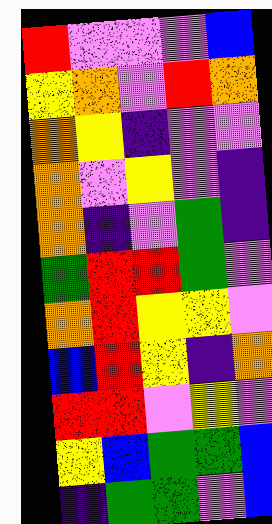[["red", "violet", "violet", "violet", "blue"], ["yellow", "orange", "violet", "red", "orange"], ["orange", "yellow", "indigo", "violet", "violet"], ["orange", "violet", "yellow", "violet", "indigo"], ["orange", "indigo", "violet", "green", "indigo"], ["green", "red", "red", "green", "violet"], ["orange", "red", "yellow", "yellow", "violet"], ["blue", "red", "yellow", "indigo", "orange"], ["red", "red", "violet", "yellow", "violet"], ["yellow", "blue", "green", "green", "blue"], ["indigo", "green", "green", "violet", "blue"]]